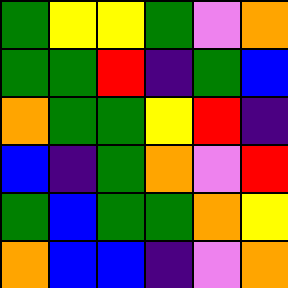[["green", "yellow", "yellow", "green", "violet", "orange"], ["green", "green", "red", "indigo", "green", "blue"], ["orange", "green", "green", "yellow", "red", "indigo"], ["blue", "indigo", "green", "orange", "violet", "red"], ["green", "blue", "green", "green", "orange", "yellow"], ["orange", "blue", "blue", "indigo", "violet", "orange"]]